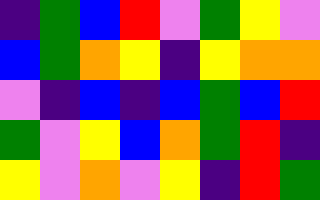[["indigo", "green", "blue", "red", "violet", "green", "yellow", "violet"], ["blue", "green", "orange", "yellow", "indigo", "yellow", "orange", "orange"], ["violet", "indigo", "blue", "indigo", "blue", "green", "blue", "red"], ["green", "violet", "yellow", "blue", "orange", "green", "red", "indigo"], ["yellow", "violet", "orange", "violet", "yellow", "indigo", "red", "green"]]